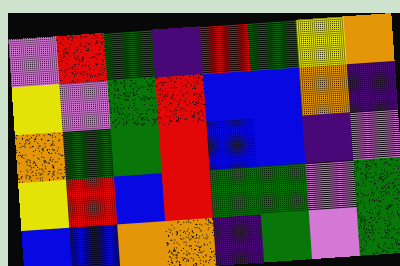[["violet", "red", "green", "indigo", "red", "green", "yellow", "orange"], ["yellow", "violet", "green", "red", "blue", "blue", "orange", "indigo"], ["orange", "green", "green", "red", "blue", "blue", "indigo", "violet"], ["yellow", "red", "blue", "red", "green", "green", "violet", "green"], ["blue", "blue", "orange", "orange", "indigo", "green", "violet", "green"]]